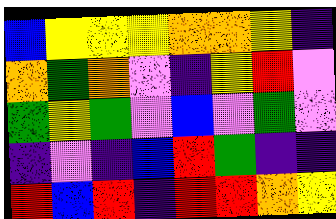[["blue", "yellow", "yellow", "yellow", "orange", "orange", "yellow", "indigo"], ["orange", "green", "orange", "violet", "indigo", "yellow", "red", "violet"], ["green", "yellow", "green", "violet", "blue", "violet", "green", "violet"], ["indigo", "violet", "indigo", "blue", "red", "green", "indigo", "indigo"], ["red", "blue", "red", "indigo", "red", "red", "orange", "yellow"]]